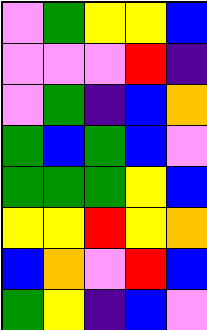[["violet", "green", "yellow", "yellow", "blue"], ["violet", "violet", "violet", "red", "indigo"], ["violet", "green", "indigo", "blue", "orange"], ["green", "blue", "green", "blue", "violet"], ["green", "green", "green", "yellow", "blue"], ["yellow", "yellow", "red", "yellow", "orange"], ["blue", "orange", "violet", "red", "blue"], ["green", "yellow", "indigo", "blue", "violet"]]